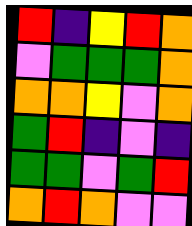[["red", "indigo", "yellow", "red", "orange"], ["violet", "green", "green", "green", "orange"], ["orange", "orange", "yellow", "violet", "orange"], ["green", "red", "indigo", "violet", "indigo"], ["green", "green", "violet", "green", "red"], ["orange", "red", "orange", "violet", "violet"]]